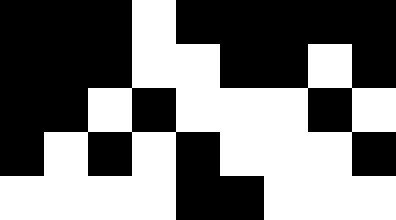[["black", "black", "black", "white", "black", "black", "black", "black", "black"], ["black", "black", "black", "white", "white", "black", "black", "white", "black"], ["black", "black", "white", "black", "white", "white", "white", "black", "white"], ["black", "white", "black", "white", "black", "white", "white", "white", "black"], ["white", "white", "white", "white", "black", "black", "white", "white", "white"]]